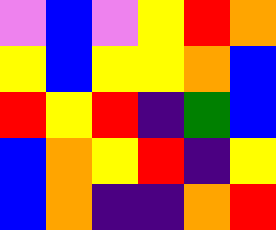[["violet", "blue", "violet", "yellow", "red", "orange"], ["yellow", "blue", "yellow", "yellow", "orange", "blue"], ["red", "yellow", "red", "indigo", "green", "blue"], ["blue", "orange", "yellow", "red", "indigo", "yellow"], ["blue", "orange", "indigo", "indigo", "orange", "red"]]